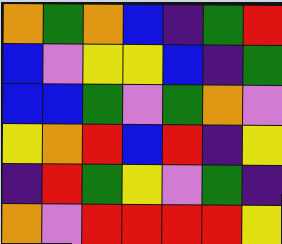[["orange", "green", "orange", "blue", "indigo", "green", "red"], ["blue", "violet", "yellow", "yellow", "blue", "indigo", "green"], ["blue", "blue", "green", "violet", "green", "orange", "violet"], ["yellow", "orange", "red", "blue", "red", "indigo", "yellow"], ["indigo", "red", "green", "yellow", "violet", "green", "indigo"], ["orange", "violet", "red", "red", "red", "red", "yellow"]]